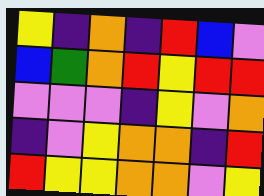[["yellow", "indigo", "orange", "indigo", "red", "blue", "violet"], ["blue", "green", "orange", "red", "yellow", "red", "red"], ["violet", "violet", "violet", "indigo", "yellow", "violet", "orange"], ["indigo", "violet", "yellow", "orange", "orange", "indigo", "red"], ["red", "yellow", "yellow", "orange", "orange", "violet", "yellow"]]